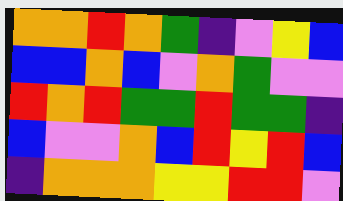[["orange", "orange", "red", "orange", "green", "indigo", "violet", "yellow", "blue"], ["blue", "blue", "orange", "blue", "violet", "orange", "green", "violet", "violet"], ["red", "orange", "red", "green", "green", "red", "green", "green", "indigo"], ["blue", "violet", "violet", "orange", "blue", "red", "yellow", "red", "blue"], ["indigo", "orange", "orange", "orange", "yellow", "yellow", "red", "red", "violet"]]